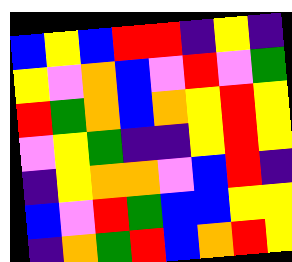[["blue", "yellow", "blue", "red", "red", "indigo", "yellow", "indigo"], ["yellow", "violet", "orange", "blue", "violet", "red", "violet", "green"], ["red", "green", "orange", "blue", "orange", "yellow", "red", "yellow"], ["violet", "yellow", "green", "indigo", "indigo", "yellow", "red", "yellow"], ["indigo", "yellow", "orange", "orange", "violet", "blue", "red", "indigo"], ["blue", "violet", "red", "green", "blue", "blue", "yellow", "yellow"], ["indigo", "orange", "green", "red", "blue", "orange", "red", "yellow"]]